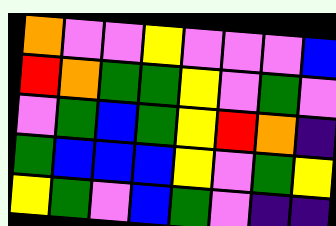[["orange", "violet", "violet", "yellow", "violet", "violet", "violet", "blue"], ["red", "orange", "green", "green", "yellow", "violet", "green", "violet"], ["violet", "green", "blue", "green", "yellow", "red", "orange", "indigo"], ["green", "blue", "blue", "blue", "yellow", "violet", "green", "yellow"], ["yellow", "green", "violet", "blue", "green", "violet", "indigo", "indigo"]]